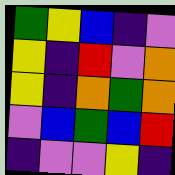[["green", "yellow", "blue", "indigo", "violet"], ["yellow", "indigo", "red", "violet", "orange"], ["yellow", "indigo", "orange", "green", "orange"], ["violet", "blue", "green", "blue", "red"], ["indigo", "violet", "violet", "yellow", "indigo"]]